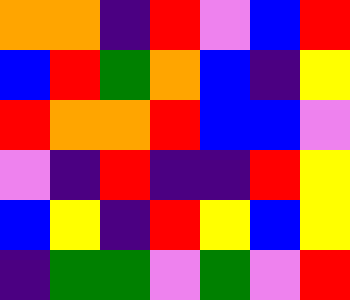[["orange", "orange", "indigo", "red", "violet", "blue", "red"], ["blue", "red", "green", "orange", "blue", "indigo", "yellow"], ["red", "orange", "orange", "red", "blue", "blue", "violet"], ["violet", "indigo", "red", "indigo", "indigo", "red", "yellow"], ["blue", "yellow", "indigo", "red", "yellow", "blue", "yellow"], ["indigo", "green", "green", "violet", "green", "violet", "red"]]